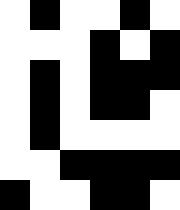[["white", "black", "white", "white", "black", "white"], ["white", "white", "white", "black", "white", "black"], ["white", "black", "white", "black", "black", "black"], ["white", "black", "white", "black", "black", "white"], ["white", "black", "white", "white", "white", "white"], ["white", "white", "black", "black", "black", "black"], ["black", "white", "white", "black", "black", "white"]]